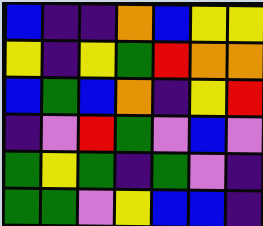[["blue", "indigo", "indigo", "orange", "blue", "yellow", "yellow"], ["yellow", "indigo", "yellow", "green", "red", "orange", "orange"], ["blue", "green", "blue", "orange", "indigo", "yellow", "red"], ["indigo", "violet", "red", "green", "violet", "blue", "violet"], ["green", "yellow", "green", "indigo", "green", "violet", "indigo"], ["green", "green", "violet", "yellow", "blue", "blue", "indigo"]]